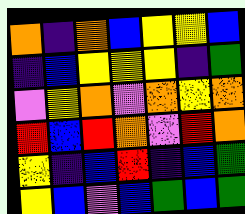[["orange", "indigo", "orange", "blue", "yellow", "yellow", "blue"], ["indigo", "blue", "yellow", "yellow", "yellow", "indigo", "green"], ["violet", "yellow", "orange", "violet", "orange", "yellow", "orange"], ["red", "blue", "red", "orange", "violet", "red", "orange"], ["yellow", "indigo", "blue", "red", "indigo", "blue", "green"], ["yellow", "blue", "violet", "blue", "green", "blue", "green"]]